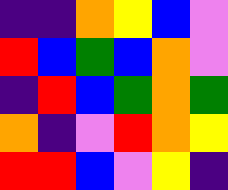[["indigo", "indigo", "orange", "yellow", "blue", "violet"], ["red", "blue", "green", "blue", "orange", "violet"], ["indigo", "red", "blue", "green", "orange", "green"], ["orange", "indigo", "violet", "red", "orange", "yellow"], ["red", "red", "blue", "violet", "yellow", "indigo"]]